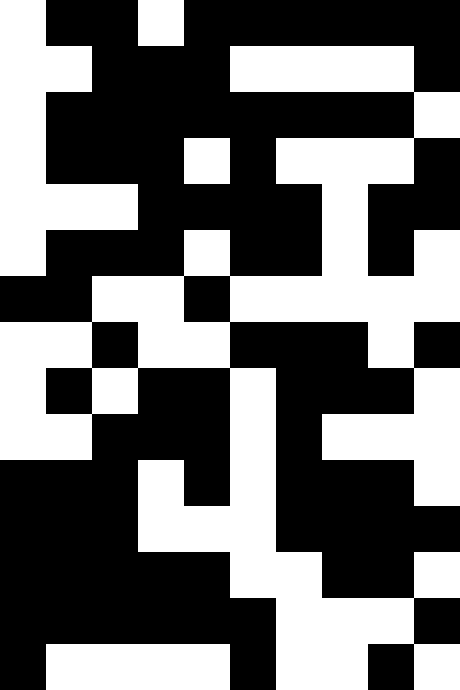[["white", "black", "black", "white", "black", "black", "black", "black", "black", "black"], ["white", "white", "black", "black", "black", "white", "white", "white", "white", "black"], ["white", "black", "black", "black", "black", "black", "black", "black", "black", "white"], ["white", "black", "black", "black", "white", "black", "white", "white", "white", "black"], ["white", "white", "white", "black", "black", "black", "black", "white", "black", "black"], ["white", "black", "black", "black", "white", "black", "black", "white", "black", "white"], ["black", "black", "white", "white", "black", "white", "white", "white", "white", "white"], ["white", "white", "black", "white", "white", "black", "black", "black", "white", "black"], ["white", "black", "white", "black", "black", "white", "black", "black", "black", "white"], ["white", "white", "black", "black", "black", "white", "black", "white", "white", "white"], ["black", "black", "black", "white", "black", "white", "black", "black", "black", "white"], ["black", "black", "black", "white", "white", "white", "black", "black", "black", "black"], ["black", "black", "black", "black", "black", "white", "white", "black", "black", "white"], ["black", "black", "black", "black", "black", "black", "white", "white", "white", "black"], ["black", "white", "white", "white", "white", "black", "white", "white", "black", "white"]]